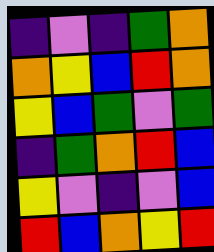[["indigo", "violet", "indigo", "green", "orange"], ["orange", "yellow", "blue", "red", "orange"], ["yellow", "blue", "green", "violet", "green"], ["indigo", "green", "orange", "red", "blue"], ["yellow", "violet", "indigo", "violet", "blue"], ["red", "blue", "orange", "yellow", "red"]]